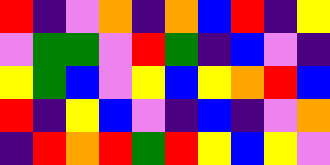[["red", "indigo", "violet", "orange", "indigo", "orange", "blue", "red", "indigo", "yellow"], ["violet", "green", "green", "violet", "red", "green", "indigo", "blue", "violet", "indigo"], ["yellow", "green", "blue", "violet", "yellow", "blue", "yellow", "orange", "red", "blue"], ["red", "indigo", "yellow", "blue", "violet", "indigo", "blue", "indigo", "violet", "orange"], ["indigo", "red", "orange", "red", "green", "red", "yellow", "blue", "yellow", "violet"]]